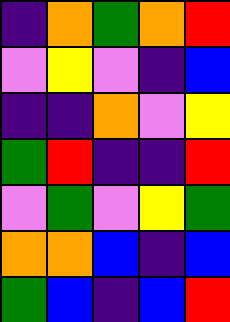[["indigo", "orange", "green", "orange", "red"], ["violet", "yellow", "violet", "indigo", "blue"], ["indigo", "indigo", "orange", "violet", "yellow"], ["green", "red", "indigo", "indigo", "red"], ["violet", "green", "violet", "yellow", "green"], ["orange", "orange", "blue", "indigo", "blue"], ["green", "blue", "indigo", "blue", "red"]]